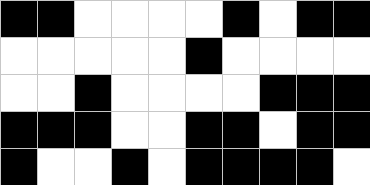[["black", "black", "white", "white", "white", "white", "black", "white", "black", "black"], ["white", "white", "white", "white", "white", "black", "white", "white", "white", "white"], ["white", "white", "black", "white", "white", "white", "white", "black", "black", "black"], ["black", "black", "black", "white", "white", "black", "black", "white", "black", "black"], ["black", "white", "white", "black", "white", "black", "black", "black", "black", "white"]]